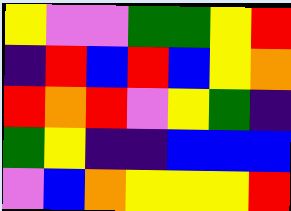[["yellow", "violet", "violet", "green", "green", "yellow", "red"], ["indigo", "red", "blue", "red", "blue", "yellow", "orange"], ["red", "orange", "red", "violet", "yellow", "green", "indigo"], ["green", "yellow", "indigo", "indigo", "blue", "blue", "blue"], ["violet", "blue", "orange", "yellow", "yellow", "yellow", "red"]]